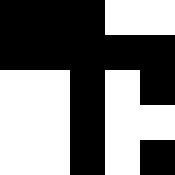[["black", "black", "black", "white", "white"], ["black", "black", "black", "black", "black"], ["white", "white", "black", "white", "black"], ["white", "white", "black", "white", "white"], ["white", "white", "black", "white", "black"]]